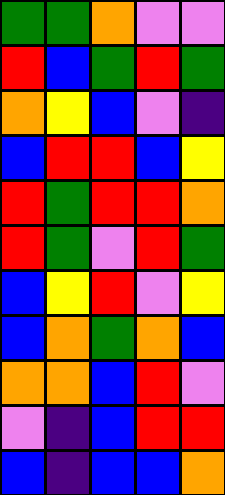[["green", "green", "orange", "violet", "violet"], ["red", "blue", "green", "red", "green"], ["orange", "yellow", "blue", "violet", "indigo"], ["blue", "red", "red", "blue", "yellow"], ["red", "green", "red", "red", "orange"], ["red", "green", "violet", "red", "green"], ["blue", "yellow", "red", "violet", "yellow"], ["blue", "orange", "green", "orange", "blue"], ["orange", "orange", "blue", "red", "violet"], ["violet", "indigo", "blue", "red", "red"], ["blue", "indigo", "blue", "blue", "orange"]]